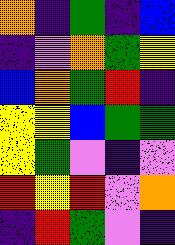[["orange", "indigo", "green", "indigo", "blue"], ["indigo", "violet", "orange", "green", "yellow"], ["blue", "orange", "green", "red", "indigo"], ["yellow", "yellow", "blue", "green", "green"], ["yellow", "green", "violet", "indigo", "violet"], ["red", "yellow", "red", "violet", "orange"], ["indigo", "red", "green", "violet", "indigo"]]